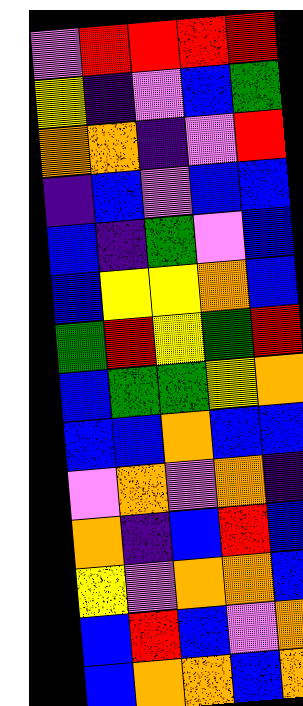[["violet", "red", "red", "red", "red"], ["yellow", "indigo", "violet", "blue", "green"], ["orange", "orange", "indigo", "violet", "red"], ["indigo", "blue", "violet", "blue", "blue"], ["blue", "indigo", "green", "violet", "blue"], ["blue", "yellow", "yellow", "orange", "blue"], ["green", "red", "yellow", "green", "red"], ["blue", "green", "green", "yellow", "orange"], ["blue", "blue", "orange", "blue", "blue"], ["violet", "orange", "violet", "orange", "indigo"], ["orange", "indigo", "blue", "red", "blue"], ["yellow", "violet", "orange", "orange", "blue"], ["blue", "red", "blue", "violet", "orange"], ["blue", "orange", "orange", "blue", "orange"]]